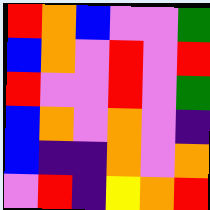[["red", "orange", "blue", "violet", "violet", "green"], ["blue", "orange", "violet", "red", "violet", "red"], ["red", "violet", "violet", "red", "violet", "green"], ["blue", "orange", "violet", "orange", "violet", "indigo"], ["blue", "indigo", "indigo", "orange", "violet", "orange"], ["violet", "red", "indigo", "yellow", "orange", "red"]]